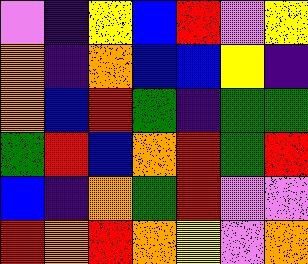[["violet", "indigo", "yellow", "blue", "red", "violet", "yellow"], ["orange", "indigo", "orange", "blue", "blue", "yellow", "indigo"], ["orange", "blue", "red", "green", "indigo", "green", "green"], ["green", "red", "blue", "orange", "red", "green", "red"], ["blue", "indigo", "orange", "green", "red", "violet", "violet"], ["red", "orange", "red", "orange", "yellow", "violet", "orange"]]